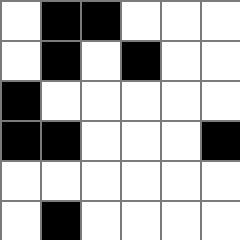[["white", "black", "black", "white", "white", "white"], ["white", "black", "white", "black", "white", "white"], ["black", "white", "white", "white", "white", "white"], ["black", "black", "white", "white", "white", "black"], ["white", "white", "white", "white", "white", "white"], ["white", "black", "white", "white", "white", "white"]]